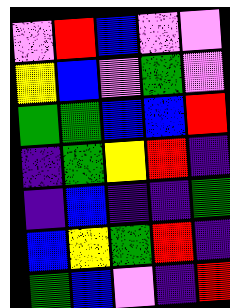[["violet", "red", "blue", "violet", "violet"], ["yellow", "blue", "violet", "green", "violet"], ["green", "green", "blue", "blue", "red"], ["indigo", "green", "yellow", "red", "indigo"], ["indigo", "blue", "indigo", "indigo", "green"], ["blue", "yellow", "green", "red", "indigo"], ["green", "blue", "violet", "indigo", "red"]]